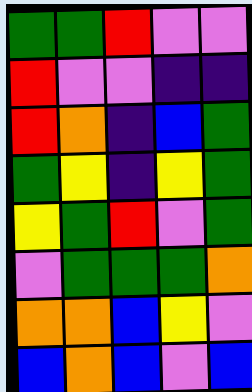[["green", "green", "red", "violet", "violet"], ["red", "violet", "violet", "indigo", "indigo"], ["red", "orange", "indigo", "blue", "green"], ["green", "yellow", "indigo", "yellow", "green"], ["yellow", "green", "red", "violet", "green"], ["violet", "green", "green", "green", "orange"], ["orange", "orange", "blue", "yellow", "violet"], ["blue", "orange", "blue", "violet", "blue"]]